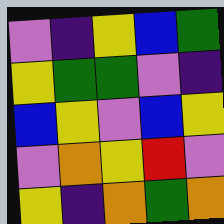[["violet", "indigo", "yellow", "blue", "green"], ["yellow", "green", "green", "violet", "indigo"], ["blue", "yellow", "violet", "blue", "yellow"], ["violet", "orange", "yellow", "red", "violet"], ["yellow", "indigo", "orange", "green", "orange"]]